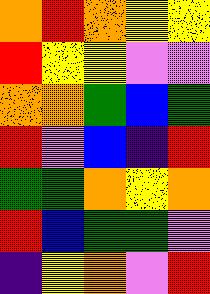[["orange", "red", "orange", "yellow", "yellow"], ["red", "yellow", "yellow", "violet", "violet"], ["orange", "orange", "green", "blue", "green"], ["red", "violet", "blue", "indigo", "red"], ["green", "green", "orange", "yellow", "orange"], ["red", "blue", "green", "green", "violet"], ["indigo", "yellow", "orange", "violet", "red"]]